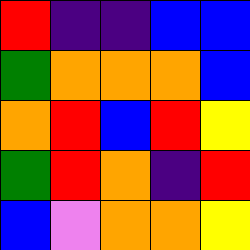[["red", "indigo", "indigo", "blue", "blue"], ["green", "orange", "orange", "orange", "blue"], ["orange", "red", "blue", "red", "yellow"], ["green", "red", "orange", "indigo", "red"], ["blue", "violet", "orange", "orange", "yellow"]]